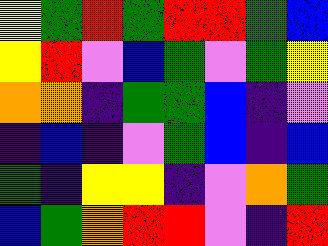[["yellow", "green", "red", "green", "red", "red", "green", "blue"], ["yellow", "red", "violet", "blue", "green", "violet", "green", "yellow"], ["orange", "orange", "indigo", "green", "green", "blue", "indigo", "violet"], ["indigo", "blue", "indigo", "violet", "green", "blue", "indigo", "blue"], ["green", "indigo", "yellow", "yellow", "indigo", "violet", "orange", "green"], ["blue", "green", "orange", "red", "red", "violet", "indigo", "red"]]